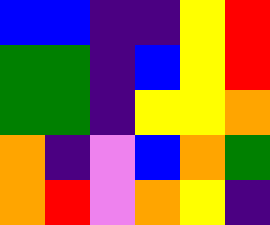[["blue", "blue", "indigo", "indigo", "yellow", "red"], ["green", "green", "indigo", "blue", "yellow", "red"], ["green", "green", "indigo", "yellow", "yellow", "orange"], ["orange", "indigo", "violet", "blue", "orange", "green"], ["orange", "red", "violet", "orange", "yellow", "indigo"]]